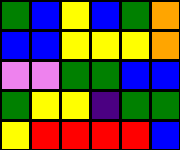[["green", "blue", "yellow", "blue", "green", "orange"], ["blue", "blue", "yellow", "yellow", "yellow", "orange"], ["violet", "violet", "green", "green", "blue", "blue"], ["green", "yellow", "yellow", "indigo", "green", "green"], ["yellow", "red", "red", "red", "red", "blue"]]